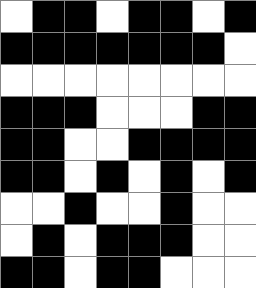[["white", "black", "black", "white", "black", "black", "white", "black"], ["black", "black", "black", "black", "black", "black", "black", "white"], ["white", "white", "white", "white", "white", "white", "white", "white"], ["black", "black", "black", "white", "white", "white", "black", "black"], ["black", "black", "white", "white", "black", "black", "black", "black"], ["black", "black", "white", "black", "white", "black", "white", "black"], ["white", "white", "black", "white", "white", "black", "white", "white"], ["white", "black", "white", "black", "black", "black", "white", "white"], ["black", "black", "white", "black", "black", "white", "white", "white"]]